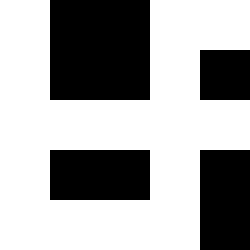[["white", "black", "black", "white", "white"], ["white", "black", "black", "white", "black"], ["white", "white", "white", "white", "white"], ["white", "black", "black", "white", "black"], ["white", "white", "white", "white", "black"]]